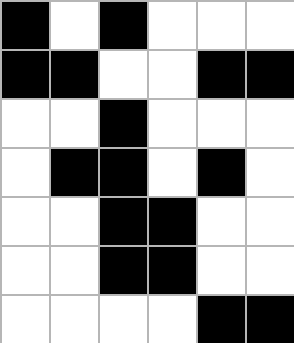[["black", "white", "black", "white", "white", "white"], ["black", "black", "white", "white", "black", "black"], ["white", "white", "black", "white", "white", "white"], ["white", "black", "black", "white", "black", "white"], ["white", "white", "black", "black", "white", "white"], ["white", "white", "black", "black", "white", "white"], ["white", "white", "white", "white", "black", "black"]]